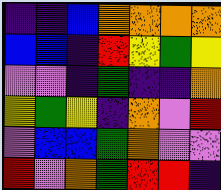[["indigo", "indigo", "blue", "orange", "orange", "orange", "orange"], ["blue", "blue", "indigo", "red", "yellow", "green", "yellow"], ["violet", "violet", "indigo", "green", "indigo", "indigo", "orange"], ["yellow", "green", "yellow", "indigo", "orange", "violet", "red"], ["violet", "blue", "blue", "green", "orange", "violet", "violet"], ["red", "violet", "orange", "green", "red", "red", "indigo"]]